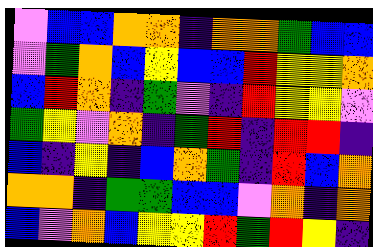[["violet", "blue", "blue", "orange", "orange", "indigo", "orange", "orange", "green", "blue", "blue"], ["violet", "green", "orange", "blue", "yellow", "blue", "blue", "red", "yellow", "yellow", "orange"], ["blue", "red", "orange", "indigo", "green", "violet", "indigo", "red", "yellow", "yellow", "violet"], ["green", "yellow", "violet", "orange", "indigo", "green", "red", "indigo", "red", "red", "indigo"], ["blue", "indigo", "yellow", "indigo", "blue", "orange", "green", "indigo", "red", "blue", "orange"], ["orange", "orange", "indigo", "green", "green", "blue", "blue", "violet", "orange", "indigo", "orange"], ["blue", "violet", "orange", "blue", "yellow", "yellow", "red", "green", "red", "yellow", "indigo"]]